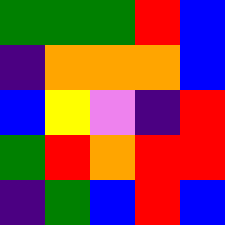[["green", "green", "green", "red", "blue"], ["indigo", "orange", "orange", "orange", "blue"], ["blue", "yellow", "violet", "indigo", "red"], ["green", "red", "orange", "red", "red"], ["indigo", "green", "blue", "red", "blue"]]